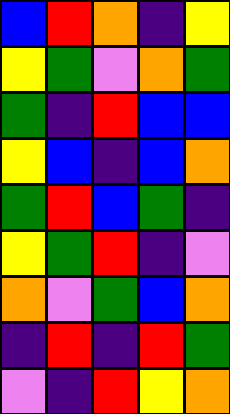[["blue", "red", "orange", "indigo", "yellow"], ["yellow", "green", "violet", "orange", "green"], ["green", "indigo", "red", "blue", "blue"], ["yellow", "blue", "indigo", "blue", "orange"], ["green", "red", "blue", "green", "indigo"], ["yellow", "green", "red", "indigo", "violet"], ["orange", "violet", "green", "blue", "orange"], ["indigo", "red", "indigo", "red", "green"], ["violet", "indigo", "red", "yellow", "orange"]]